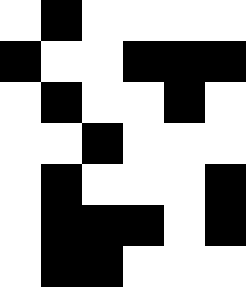[["white", "black", "white", "white", "white", "white"], ["black", "white", "white", "black", "black", "black"], ["white", "black", "white", "white", "black", "white"], ["white", "white", "black", "white", "white", "white"], ["white", "black", "white", "white", "white", "black"], ["white", "black", "black", "black", "white", "black"], ["white", "black", "black", "white", "white", "white"]]